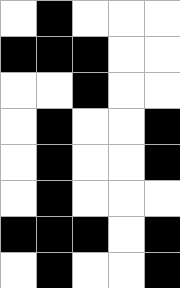[["white", "black", "white", "white", "white"], ["black", "black", "black", "white", "white"], ["white", "white", "black", "white", "white"], ["white", "black", "white", "white", "black"], ["white", "black", "white", "white", "black"], ["white", "black", "white", "white", "white"], ["black", "black", "black", "white", "black"], ["white", "black", "white", "white", "black"]]